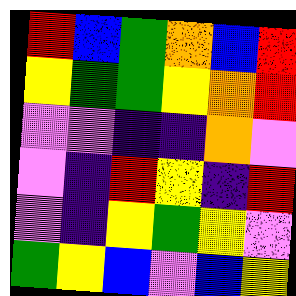[["red", "blue", "green", "orange", "blue", "red"], ["yellow", "green", "green", "yellow", "orange", "red"], ["violet", "violet", "indigo", "indigo", "orange", "violet"], ["violet", "indigo", "red", "yellow", "indigo", "red"], ["violet", "indigo", "yellow", "green", "yellow", "violet"], ["green", "yellow", "blue", "violet", "blue", "yellow"]]